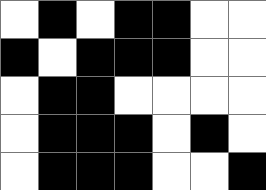[["white", "black", "white", "black", "black", "white", "white"], ["black", "white", "black", "black", "black", "white", "white"], ["white", "black", "black", "white", "white", "white", "white"], ["white", "black", "black", "black", "white", "black", "white"], ["white", "black", "black", "black", "white", "white", "black"]]